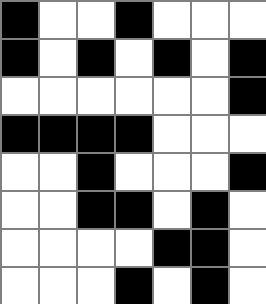[["black", "white", "white", "black", "white", "white", "white"], ["black", "white", "black", "white", "black", "white", "black"], ["white", "white", "white", "white", "white", "white", "black"], ["black", "black", "black", "black", "white", "white", "white"], ["white", "white", "black", "white", "white", "white", "black"], ["white", "white", "black", "black", "white", "black", "white"], ["white", "white", "white", "white", "black", "black", "white"], ["white", "white", "white", "black", "white", "black", "white"]]